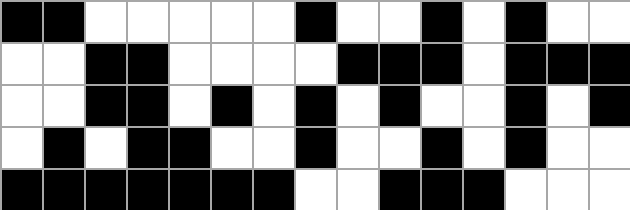[["black", "black", "white", "white", "white", "white", "white", "black", "white", "white", "black", "white", "black", "white", "white"], ["white", "white", "black", "black", "white", "white", "white", "white", "black", "black", "black", "white", "black", "black", "black"], ["white", "white", "black", "black", "white", "black", "white", "black", "white", "black", "white", "white", "black", "white", "black"], ["white", "black", "white", "black", "black", "white", "white", "black", "white", "white", "black", "white", "black", "white", "white"], ["black", "black", "black", "black", "black", "black", "black", "white", "white", "black", "black", "black", "white", "white", "white"]]